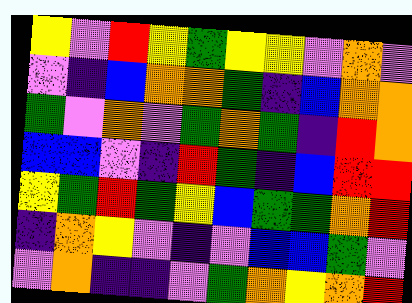[["yellow", "violet", "red", "yellow", "green", "yellow", "yellow", "violet", "orange", "violet"], ["violet", "indigo", "blue", "orange", "orange", "green", "indigo", "blue", "orange", "orange"], ["green", "violet", "orange", "violet", "green", "orange", "green", "indigo", "red", "orange"], ["blue", "blue", "violet", "indigo", "red", "green", "indigo", "blue", "red", "red"], ["yellow", "green", "red", "green", "yellow", "blue", "green", "green", "orange", "red"], ["indigo", "orange", "yellow", "violet", "indigo", "violet", "blue", "blue", "green", "violet"], ["violet", "orange", "indigo", "indigo", "violet", "green", "orange", "yellow", "orange", "red"]]